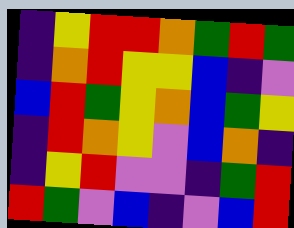[["indigo", "yellow", "red", "red", "orange", "green", "red", "green"], ["indigo", "orange", "red", "yellow", "yellow", "blue", "indigo", "violet"], ["blue", "red", "green", "yellow", "orange", "blue", "green", "yellow"], ["indigo", "red", "orange", "yellow", "violet", "blue", "orange", "indigo"], ["indigo", "yellow", "red", "violet", "violet", "indigo", "green", "red"], ["red", "green", "violet", "blue", "indigo", "violet", "blue", "red"]]